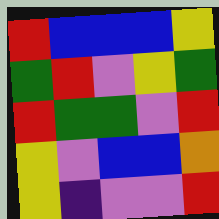[["red", "blue", "blue", "blue", "yellow"], ["green", "red", "violet", "yellow", "green"], ["red", "green", "green", "violet", "red"], ["yellow", "violet", "blue", "blue", "orange"], ["yellow", "indigo", "violet", "violet", "red"]]